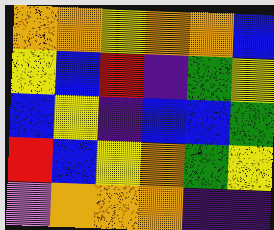[["orange", "orange", "yellow", "orange", "orange", "blue"], ["yellow", "blue", "red", "indigo", "green", "yellow"], ["blue", "yellow", "indigo", "blue", "blue", "green"], ["red", "blue", "yellow", "orange", "green", "yellow"], ["violet", "orange", "orange", "orange", "indigo", "indigo"]]